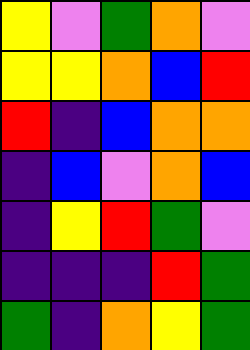[["yellow", "violet", "green", "orange", "violet"], ["yellow", "yellow", "orange", "blue", "red"], ["red", "indigo", "blue", "orange", "orange"], ["indigo", "blue", "violet", "orange", "blue"], ["indigo", "yellow", "red", "green", "violet"], ["indigo", "indigo", "indigo", "red", "green"], ["green", "indigo", "orange", "yellow", "green"]]